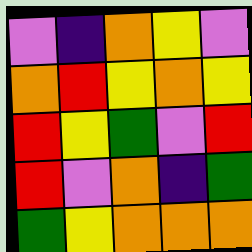[["violet", "indigo", "orange", "yellow", "violet"], ["orange", "red", "yellow", "orange", "yellow"], ["red", "yellow", "green", "violet", "red"], ["red", "violet", "orange", "indigo", "green"], ["green", "yellow", "orange", "orange", "orange"]]